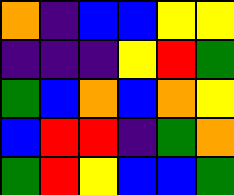[["orange", "indigo", "blue", "blue", "yellow", "yellow"], ["indigo", "indigo", "indigo", "yellow", "red", "green"], ["green", "blue", "orange", "blue", "orange", "yellow"], ["blue", "red", "red", "indigo", "green", "orange"], ["green", "red", "yellow", "blue", "blue", "green"]]